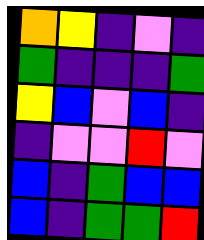[["orange", "yellow", "indigo", "violet", "indigo"], ["green", "indigo", "indigo", "indigo", "green"], ["yellow", "blue", "violet", "blue", "indigo"], ["indigo", "violet", "violet", "red", "violet"], ["blue", "indigo", "green", "blue", "blue"], ["blue", "indigo", "green", "green", "red"]]